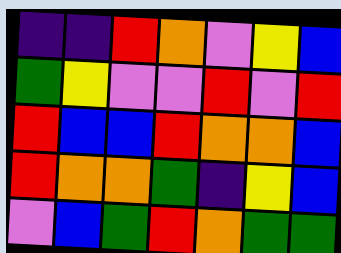[["indigo", "indigo", "red", "orange", "violet", "yellow", "blue"], ["green", "yellow", "violet", "violet", "red", "violet", "red"], ["red", "blue", "blue", "red", "orange", "orange", "blue"], ["red", "orange", "orange", "green", "indigo", "yellow", "blue"], ["violet", "blue", "green", "red", "orange", "green", "green"]]